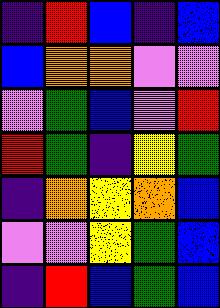[["indigo", "red", "blue", "indigo", "blue"], ["blue", "orange", "orange", "violet", "violet"], ["violet", "green", "blue", "violet", "red"], ["red", "green", "indigo", "yellow", "green"], ["indigo", "orange", "yellow", "orange", "blue"], ["violet", "violet", "yellow", "green", "blue"], ["indigo", "red", "blue", "green", "blue"]]